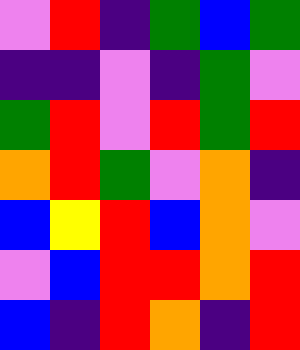[["violet", "red", "indigo", "green", "blue", "green"], ["indigo", "indigo", "violet", "indigo", "green", "violet"], ["green", "red", "violet", "red", "green", "red"], ["orange", "red", "green", "violet", "orange", "indigo"], ["blue", "yellow", "red", "blue", "orange", "violet"], ["violet", "blue", "red", "red", "orange", "red"], ["blue", "indigo", "red", "orange", "indigo", "red"]]